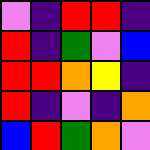[["violet", "indigo", "red", "red", "indigo"], ["red", "indigo", "green", "violet", "blue"], ["red", "red", "orange", "yellow", "indigo"], ["red", "indigo", "violet", "indigo", "orange"], ["blue", "red", "green", "orange", "violet"]]